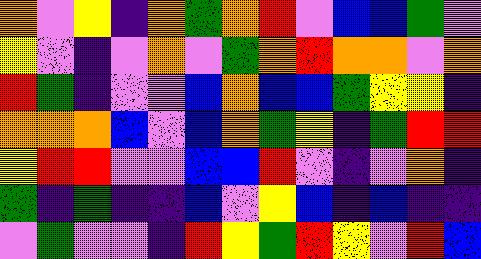[["orange", "violet", "yellow", "indigo", "orange", "green", "orange", "red", "violet", "blue", "blue", "green", "violet"], ["yellow", "violet", "indigo", "violet", "orange", "violet", "green", "orange", "red", "orange", "orange", "violet", "orange"], ["red", "green", "indigo", "violet", "violet", "blue", "orange", "blue", "blue", "green", "yellow", "yellow", "indigo"], ["orange", "orange", "orange", "blue", "violet", "blue", "orange", "green", "yellow", "indigo", "green", "red", "red"], ["yellow", "red", "red", "violet", "violet", "blue", "blue", "red", "violet", "indigo", "violet", "orange", "indigo"], ["green", "indigo", "green", "indigo", "indigo", "blue", "violet", "yellow", "blue", "indigo", "blue", "indigo", "indigo"], ["violet", "green", "violet", "violet", "indigo", "red", "yellow", "green", "red", "yellow", "violet", "red", "blue"]]